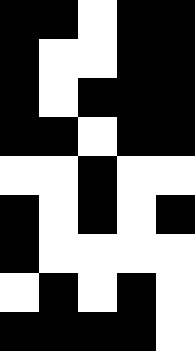[["black", "black", "white", "black", "black"], ["black", "white", "white", "black", "black"], ["black", "white", "black", "black", "black"], ["black", "black", "white", "black", "black"], ["white", "white", "black", "white", "white"], ["black", "white", "black", "white", "black"], ["black", "white", "white", "white", "white"], ["white", "black", "white", "black", "white"], ["black", "black", "black", "black", "white"]]